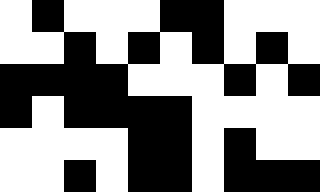[["white", "black", "white", "white", "white", "black", "black", "white", "white", "white"], ["white", "white", "black", "white", "black", "white", "black", "white", "black", "white"], ["black", "black", "black", "black", "white", "white", "white", "black", "white", "black"], ["black", "white", "black", "black", "black", "black", "white", "white", "white", "white"], ["white", "white", "white", "white", "black", "black", "white", "black", "white", "white"], ["white", "white", "black", "white", "black", "black", "white", "black", "black", "black"]]